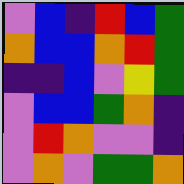[["violet", "blue", "indigo", "red", "blue", "green"], ["orange", "blue", "blue", "orange", "red", "green"], ["indigo", "indigo", "blue", "violet", "yellow", "green"], ["violet", "blue", "blue", "green", "orange", "indigo"], ["violet", "red", "orange", "violet", "violet", "indigo"], ["violet", "orange", "violet", "green", "green", "orange"]]